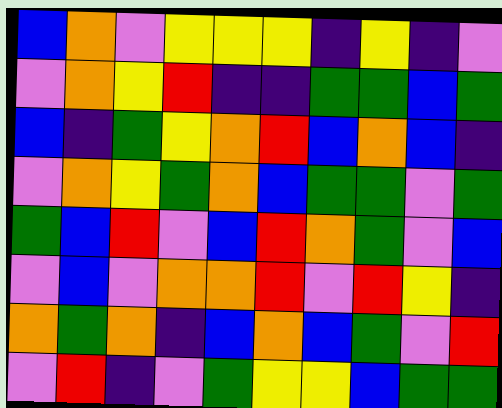[["blue", "orange", "violet", "yellow", "yellow", "yellow", "indigo", "yellow", "indigo", "violet"], ["violet", "orange", "yellow", "red", "indigo", "indigo", "green", "green", "blue", "green"], ["blue", "indigo", "green", "yellow", "orange", "red", "blue", "orange", "blue", "indigo"], ["violet", "orange", "yellow", "green", "orange", "blue", "green", "green", "violet", "green"], ["green", "blue", "red", "violet", "blue", "red", "orange", "green", "violet", "blue"], ["violet", "blue", "violet", "orange", "orange", "red", "violet", "red", "yellow", "indigo"], ["orange", "green", "orange", "indigo", "blue", "orange", "blue", "green", "violet", "red"], ["violet", "red", "indigo", "violet", "green", "yellow", "yellow", "blue", "green", "green"]]